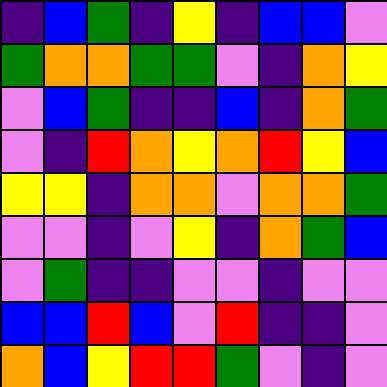[["indigo", "blue", "green", "indigo", "yellow", "indigo", "blue", "blue", "violet"], ["green", "orange", "orange", "green", "green", "violet", "indigo", "orange", "yellow"], ["violet", "blue", "green", "indigo", "indigo", "blue", "indigo", "orange", "green"], ["violet", "indigo", "red", "orange", "yellow", "orange", "red", "yellow", "blue"], ["yellow", "yellow", "indigo", "orange", "orange", "violet", "orange", "orange", "green"], ["violet", "violet", "indigo", "violet", "yellow", "indigo", "orange", "green", "blue"], ["violet", "green", "indigo", "indigo", "violet", "violet", "indigo", "violet", "violet"], ["blue", "blue", "red", "blue", "violet", "red", "indigo", "indigo", "violet"], ["orange", "blue", "yellow", "red", "red", "green", "violet", "indigo", "violet"]]